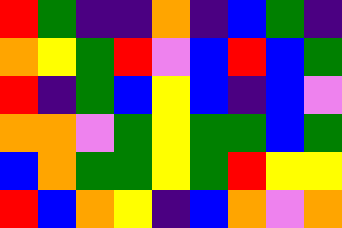[["red", "green", "indigo", "indigo", "orange", "indigo", "blue", "green", "indigo"], ["orange", "yellow", "green", "red", "violet", "blue", "red", "blue", "green"], ["red", "indigo", "green", "blue", "yellow", "blue", "indigo", "blue", "violet"], ["orange", "orange", "violet", "green", "yellow", "green", "green", "blue", "green"], ["blue", "orange", "green", "green", "yellow", "green", "red", "yellow", "yellow"], ["red", "blue", "orange", "yellow", "indigo", "blue", "orange", "violet", "orange"]]